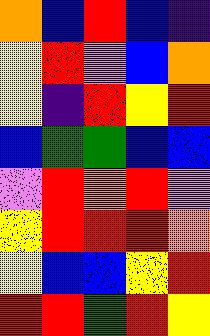[["orange", "blue", "red", "blue", "indigo"], ["yellow", "red", "violet", "blue", "orange"], ["yellow", "indigo", "red", "yellow", "red"], ["blue", "green", "green", "blue", "blue"], ["violet", "red", "orange", "red", "violet"], ["yellow", "red", "red", "red", "orange"], ["yellow", "blue", "blue", "yellow", "red"], ["red", "red", "green", "red", "yellow"]]